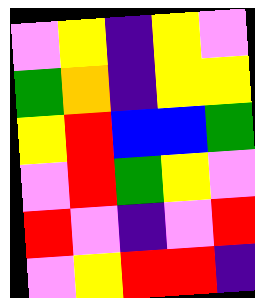[["violet", "yellow", "indigo", "yellow", "violet"], ["green", "orange", "indigo", "yellow", "yellow"], ["yellow", "red", "blue", "blue", "green"], ["violet", "red", "green", "yellow", "violet"], ["red", "violet", "indigo", "violet", "red"], ["violet", "yellow", "red", "red", "indigo"]]